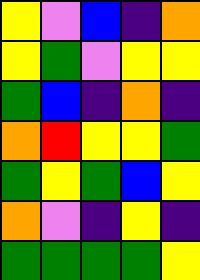[["yellow", "violet", "blue", "indigo", "orange"], ["yellow", "green", "violet", "yellow", "yellow"], ["green", "blue", "indigo", "orange", "indigo"], ["orange", "red", "yellow", "yellow", "green"], ["green", "yellow", "green", "blue", "yellow"], ["orange", "violet", "indigo", "yellow", "indigo"], ["green", "green", "green", "green", "yellow"]]